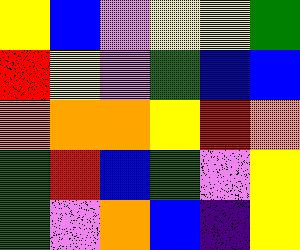[["yellow", "blue", "violet", "yellow", "yellow", "green"], ["red", "yellow", "violet", "green", "blue", "blue"], ["orange", "orange", "orange", "yellow", "red", "orange"], ["green", "red", "blue", "green", "violet", "yellow"], ["green", "violet", "orange", "blue", "indigo", "yellow"]]